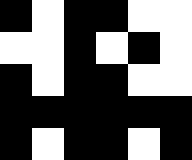[["black", "white", "black", "black", "white", "white"], ["white", "white", "black", "white", "black", "white"], ["black", "white", "black", "black", "white", "white"], ["black", "black", "black", "black", "black", "black"], ["black", "white", "black", "black", "white", "black"]]